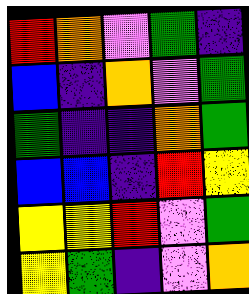[["red", "orange", "violet", "green", "indigo"], ["blue", "indigo", "orange", "violet", "green"], ["green", "indigo", "indigo", "orange", "green"], ["blue", "blue", "indigo", "red", "yellow"], ["yellow", "yellow", "red", "violet", "green"], ["yellow", "green", "indigo", "violet", "orange"]]